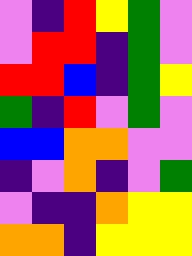[["violet", "indigo", "red", "yellow", "green", "violet"], ["violet", "red", "red", "indigo", "green", "violet"], ["red", "red", "blue", "indigo", "green", "yellow"], ["green", "indigo", "red", "violet", "green", "violet"], ["blue", "blue", "orange", "orange", "violet", "violet"], ["indigo", "violet", "orange", "indigo", "violet", "green"], ["violet", "indigo", "indigo", "orange", "yellow", "yellow"], ["orange", "orange", "indigo", "yellow", "yellow", "yellow"]]